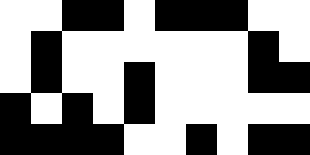[["white", "white", "black", "black", "white", "black", "black", "black", "white", "white"], ["white", "black", "white", "white", "white", "white", "white", "white", "black", "white"], ["white", "black", "white", "white", "black", "white", "white", "white", "black", "black"], ["black", "white", "black", "white", "black", "white", "white", "white", "white", "white"], ["black", "black", "black", "black", "white", "white", "black", "white", "black", "black"]]